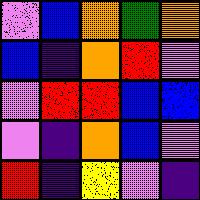[["violet", "blue", "orange", "green", "orange"], ["blue", "indigo", "orange", "red", "violet"], ["violet", "red", "red", "blue", "blue"], ["violet", "indigo", "orange", "blue", "violet"], ["red", "indigo", "yellow", "violet", "indigo"]]